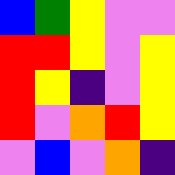[["blue", "green", "yellow", "violet", "violet"], ["red", "red", "yellow", "violet", "yellow"], ["red", "yellow", "indigo", "violet", "yellow"], ["red", "violet", "orange", "red", "yellow"], ["violet", "blue", "violet", "orange", "indigo"]]